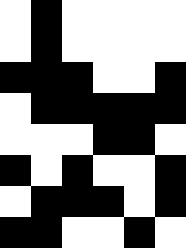[["white", "black", "white", "white", "white", "white"], ["white", "black", "white", "white", "white", "white"], ["black", "black", "black", "white", "white", "black"], ["white", "black", "black", "black", "black", "black"], ["white", "white", "white", "black", "black", "white"], ["black", "white", "black", "white", "white", "black"], ["white", "black", "black", "black", "white", "black"], ["black", "black", "white", "white", "black", "white"]]